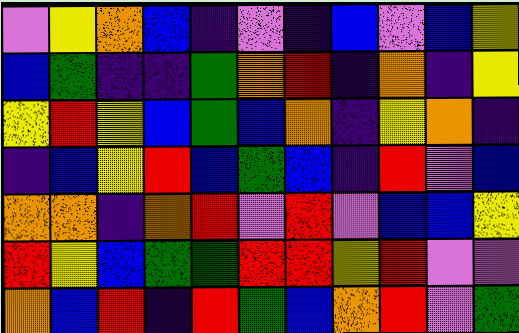[["violet", "yellow", "orange", "blue", "indigo", "violet", "indigo", "blue", "violet", "blue", "yellow"], ["blue", "green", "indigo", "indigo", "green", "orange", "red", "indigo", "orange", "indigo", "yellow"], ["yellow", "red", "yellow", "blue", "green", "blue", "orange", "indigo", "yellow", "orange", "indigo"], ["indigo", "blue", "yellow", "red", "blue", "green", "blue", "indigo", "red", "violet", "blue"], ["orange", "orange", "indigo", "orange", "red", "violet", "red", "violet", "blue", "blue", "yellow"], ["red", "yellow", "blue", "green", "green", "red", "red", "yellow", "red", "violet", "violet"], ["orange", "blue", "red", "indigo", "red", "green", "blue", "orange", "red", "violet", "green"]]